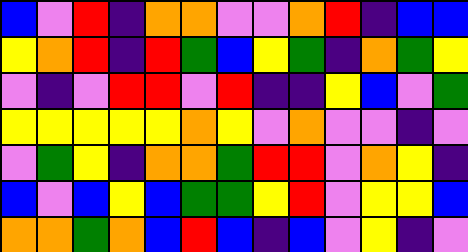[["blue", "violet", "red", "indigo", "orange", "orange", "violet", "violet", "orange", "red", "indigo", "blue", "blue"], ["yellow", "orange", "red", "indigo", "red", "green", "blue", "yellow", "green", "indigo", "orange", "green", "yellow"], ["violet", "indigo", "violet", "red", "red", "violet", "red", "indigo", "indigo", "yellow", "blue", "violet", "green"], ["yellow", "yellow", "yellow", "yellow", "yellow", "orange", "yellow", "violet", "orange", "violet", "violet", "indigo", "violet"], ["violet", "green", "yellow", "indigo", "orange", "orange", "green", "red", "red", "violet", "orange", "yellow", "indigo"], ["blue", "violet", "blue", "yellow", "blue", "green", "green", "yellow", "red", "violet", "yellow", "yellow", "blue"], ["orange", "orange", "green", "orange", "blue", "red", "blue", "indigo", "blue", "violet", "yellow", "indigo", "violet"]]